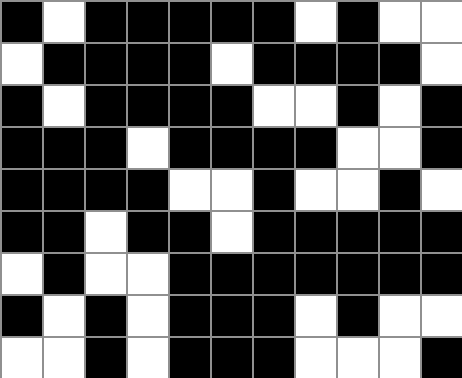[["black", "white", "black", "black", "black", "black", "black", "white", "black", "white", "white"], ["white", "black", "black", "black", "black", "white", "black", "black", "black", "black", "white"], ["black", "white", "black", "black", "black", "black", "white", "white", "black", "white", "black"], ["black", "black", "black", "white", "black", "black", "black", "black", "white", "white", "black"], ["black", "black", "black", "black", "white", "white", "black", "white", "white", "black", "white"], ["black", "black", "white", "black", "black", "white", "black", "black", "black", "black", "black"], ["white", "black", "white", "white", "black", "black", "black", "black", "black", "black", "black"], ["black", "white", "black", "white", "black", "black", "black", "white", "black", "white", "white"], ["white", "white", "black", "white", "black", "black", "black", "white", "white", "white", "black"]]